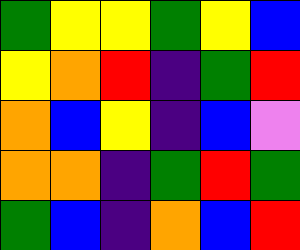[["green", "yellow", "yellow", "green", "yellow", "blue"], ["yellow", "orange", "red", "indigo", "green", "red"], ["orange", "blue", "yellow", "indigo", "blue", "violet"], ["orange", "orange", "indigo", "green", "red", "green"], ["green", "blue", "indigo", "orange", "blue", "red"]]